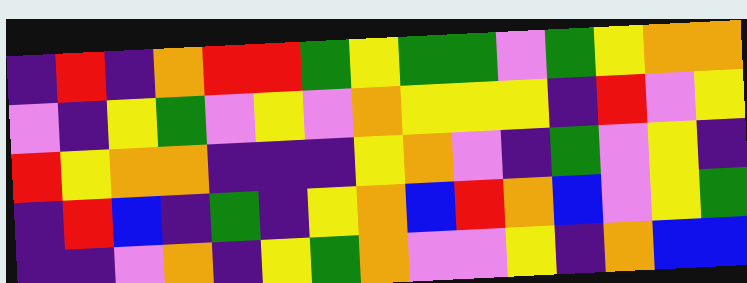[["indigo", "red", "indigo", "orange", "red", "red", "green", "yellow", "green", "green", "violet", "green", "yellow", "orange", "orange"], ["violet", "indigo", "yellow", "green", "violet", "yellow", "violet", "orange", "yellow", "yellow", "yellow", "indigo", "red", "violet", "yellow"], ["red", "yellow", "orange", "orange", "indigo", "indigo", "indigo", "yellow", "orange", "violet", "indigo", "green", "violet", "yellow", "indigo"], ["indigo", "red", "blue", "indigo", "green", "indigo", "yellow", "orange", "blue", "red", "orange", "blue", "violet", "yellow", "green"], ["indigo", "indigo", "violet", "orange", "indigo", "yellow", "green", "orange", "violet", "violet", "yellow", "indigo", "orange", "blue", "blue"]]